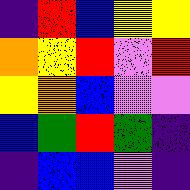[["indigo", "red", "blue", "yellow", "yellow"], ["orange", "yellow", "red", "violet", "red"], ["yellow", "orange", "blue", "violet", "violet"], ["blue", "green", "red", "green", "indigo"], ["indigo", "blue", "blue", "violet", "indigo"]]